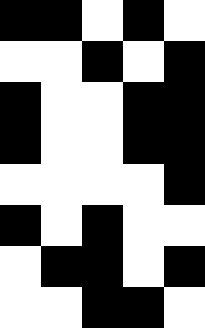[["black", "black", "white", "black", "white"], ["white", "white", "black", "white", "black"], ["black", "white", "white", "black", "black"], ["black", "white", "white", "black", "black"], ["white", "white", "white", "white", "black"], ["black", "white", "black", "white", "white"], ["white", "black", "black", "white", "black"], ["white", "white", "black", "black", "white"]]